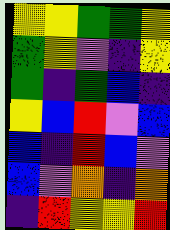[["yellow", "yellow", "green", "green", "yellow"], ["green", "yellow", "violet", "indigo", "yellow"], ["green", "indigo", "green", "blue", "indigo"], ["yellow", "blue", "red", "violet", "blue"], ["blue", "indigo", "red", "blue", "violet"], ["blue", "violet", "orange", "indigo", "orange"], ["indigo", "red", "yellow", "yellow", "red"]]